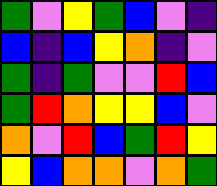[["green", "violet", "yellow", "green", "blue", "violet", "indigo"], ["blue", "indigo", "blue", "yellow", "orange", "indigo", "violet"], ["green", "indigo", "green", "violet", "violet", "red", "blue"], ["green", "red", "orange", "yellow", "yellow", "blue", "violet"], ["orange", "violet", "red", "blue", "green", "red", "yellow"], ["yellow", "blue", "orange", "orange", "violet", "orange", "green"]]